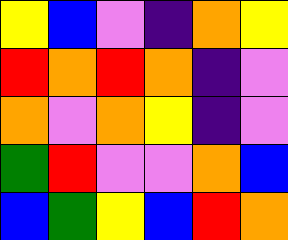[["yellow", "blue", "violet", "indigo", "orange", "yellow"], ["red", "orange", "red", "orange", "indigo", "violet"], ["orange", "violet", "orange", "yellow", "indigo", "violet"], ["green", "red", "violet", "violet", "orange", "blue"], ["blue", "green", "yellow", "blue", "red", "orange"]]